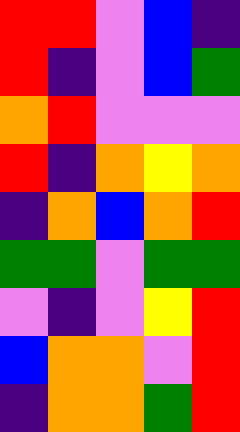[["red", "red", "violet", "blue", "indigo"], ["red", "indigo", "violet", "blue", "green"], ["orange", "red", "violet", "violet", "violet"], ["red", "indigo", "orange", "yellow", "orange"], ["indigo", "orange", "blue", "orange", "red"], ["green", "green", "violet", "green", "green"], ["violet", "indigo", "violet", "yellow", "red"], ["blue", "orange", "orange", "violet", "red"], ["indigo", "orange", "orange", "green", "red"]]